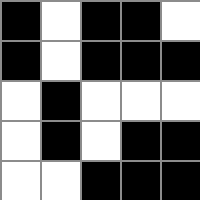[["black", "white", "black", "black", "white"], ["black", "white", "black", "black", "black"], ["white", "black", "white", "white", "white"], ["white", "black", "white", "black", "black"], ["white", "white", "black", "black", "black"]]